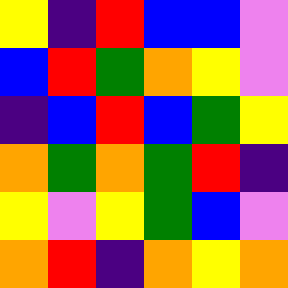[["yellow", "indigo", "red", "blue", "blue", "violet"], ["blue", "red", "green", "orange", "yellow", "violet"], ["indigo", "blue", "red", "blue", "green", "yellow"], ["orange", "green", "orange", "green", "red", "indigo"], ["yellow", "violet", "yellow", "green", "blue", "violet"], ["orange", "red", "indigo", "orange", "yellow", "orange"]]